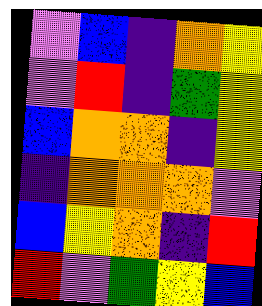[["violet", "blue", "indigo", "orange", "yellow"], ["violet", "red", "indigo", "green", "yellow"], ["blue", "orange", "orange", "indigo", "yellow"], ["indigo", "orange", "orange", "orange", "violet"], ["blue", "yellow", "orange", "indigo", "red"], ["red", "violet", "green", "yellow", "blue"]]